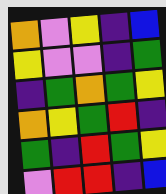[["orange", "violet", "yellow", "indigo", "blue"], ["yellow", "violet", "violet", "indigo", "green"], ["indigo", "green", "orange", "green", "yellow"], ["orange", "yellow", "green", "red", "indigo"], ["green", "indigo", "red", "green", "yellow"], ["violet", "red", "red", "indigo", "blue"]]